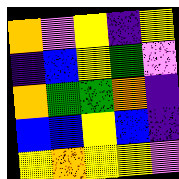[["orange", "violet", "yellow", "indigo", "yellow"], ["indigo", "blue", "yellow", "green", "violet"], ["orange", "green", "green", "orange", "indigo"], ["blue", "blue", "yellow", "blue", "indigo"], ["yellow", "orange", "yellow", "yellow", "violet"]]